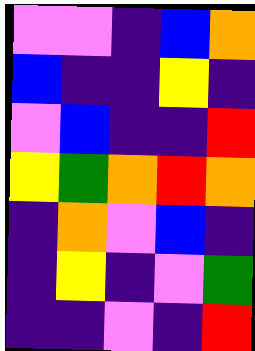[["violet", "violet", "indigo", "blue", "orange"], ["blue", "indigo", "indigo", "yellow", "indigo"], ["violet", "blue", "indigo", "indigo", "red"], ["yellow", "green", "orange", "red", "orange"], ["indigo", "orange", "violet", "blue", "indigo"], ["indigo", "yellow", "indigo", "violet", "green"], ["indigo", "indigo", "violet", "indigo", "red"]]